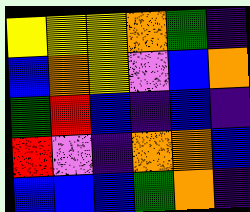[["yellow", "yellow", "yellow", "orange", "green", "indigo"], ["blue", "orange", "yellow", "violet", "blue", "orange"], ["green", "red", "blue", "indigo", "blue", "indigo"], ["red", "violet", "indigo", "orange", "orange", "blue"], ["blue", "blue", "blue", "green", "orange", "indigo"]]